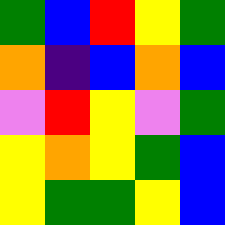[["green", "blue", "red", "yellow", "green"], ["orange", "indigo", "blue", "orange", "blue"], ["violet", "red", "yellow", "violet", "green"], ["yellow", "orange", "yellow", "green", "blue"], ["yellow", "green", "green", "yellow", "blue"]]